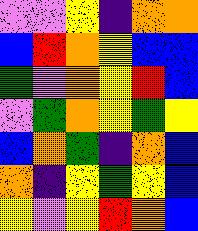[["violet", "violet", "yellow", "indigo", "orange", "orange"], ["blue", "red", "orange", "yellow", "blue", "blue"], ["green", "violet", "orange", "yellow", "red", "blue"], ["violet", "green", "orange", "yellow", "green", "yellow"], ["blue", "orange", "green", "indigo", "orange", "blue"], ["orange", "indigo", "yellow", "green", "yellow", "blue"], ["yellow", "violet", "yellow", "red", "orange", "blue"]]